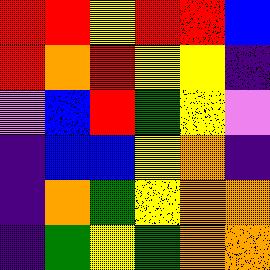[["red", "red", "yellow", "red", "red", "blue"], ["red", "orange", "red", "yellow", "yellow", "indigo"], ["violet", "blue", "red", "green", "yellow", "violet"], ["indigo", "blue", "blue", "yellow", "orange", "indigo"], ["indigo", "orange", "green", "yellow", "orange", "orange"], ["indigo", "green", "yellow", "green", "orange", "orange"]]